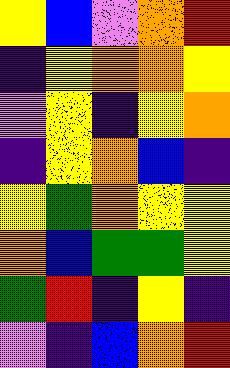[["yellow", "blue", "violet", "orange", "red"], ["indigo", "yellow", "orange", "orange", "yellow"], ["violet", "yellow", "indigo", "yellow", "orange"], ["indigo", "yellow", "orange", "blue", "indigo"], ["yellow", "green", "orange", "yellow", "yellow"], ["orange", "blue", "green", "green", "yellow"], ["green", "red", "indigo", "yellow", "indigo"], ["violet", "indigo", "blue", "orange", "red"]]